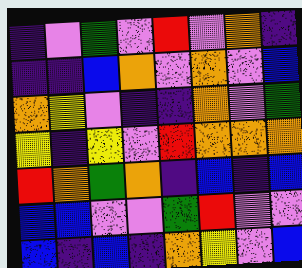[["indigo", "violet", "green", "violet", "red", "violet", "orange", "indigo"], ["indigo", "indigo", "blue", "orange", "violet", "orange", "violet", "blue"], ["orange", "yellow", "violet", "indigo", "indigo", "orange", "violet", "green"], ["yellow", "indigo", "yellow", "violet", "red", "orange", "orange", "orange"], ["red", "orange", "green", "orange", "indigo", "blue", "indigo", "blue"], ["blue", "blue", "violet", "violet", "green", "red", "violet", "violet"], ["blue", "indigo", "blue", "indigo", "orange", "yellow", "violet", "blue"]]